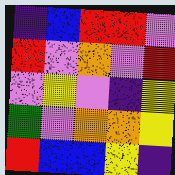[["indigo", "blue", "red", "red", "violet"], ["red", "violet", "orange", "violet", "red"], ["violet", "yellow", "violet", "indigo", "yellow"], ["green", "violet", "orange", "orange", "yellow"], ["red", "blue", "blue", "yellow", "indigo"]]